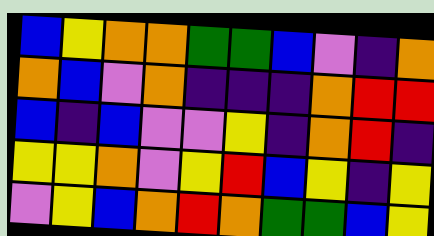[["blue", "yellow", "orange", "orange", "green", "green", "blue", "violet", "indigo", "orange"], ["orange", "blue", "violet", "orange", "indigo", "indigo", "indigo", "orange", "red", "red"], ["blue", "indigo", "blue", "violet", "violet", "yellow", "indigo", "orange", "red", "indigo"], ["yellow", "yellow", "orange", "violet", "yellow", "red", "blue", "yellow", "indigo", "yellow"], ["violet", "yellow", "blue", "orange", "red", "orange", "green", "green", "blue", "yellow"]]